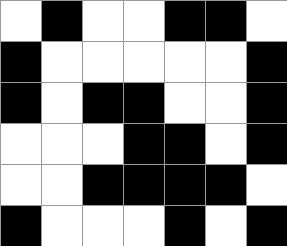[["white", "black", "white", "white", "black", "black", "white"], ["black", "white", "white", "white", "white", "white", "black"], ["black", "white", "black", "black", "white", "white", "black"], ["white", "white", "white", "black", "black", "white", "black"], ["white", "white", "black", "black", "black", "black", "white"], ["black", "white", "white", "white", "black", "white", "black"]]